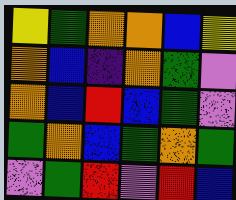[["yellow", "green", "orange", "orange", "blue", "yellow"], ["orange", "blue", "indigo", "orange", "green", "violet"], ["orange", "blue", "red", "blue", "green", "violet"], ["green", "orange", "blue", "green", "orange", "green"], ["violet", "green", "red", "violet", "red", "blue"]]